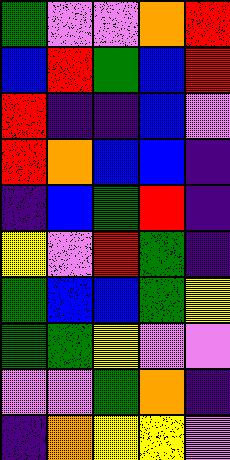[["green", "violet", "violet", "orange", "red"], ["blue", "red", "green", "blue", "red"], ["red", "indigo", "indigo", "blue", "violet"], ["red", "orange", "blue", "blue", "indigo"], ["indigo", "blue", "green", "red", "indigo"], ["yellow", "violet", "red", "green", "indigo"], ["green", "blue", "blue", "green", "yellow"], ["green", "green", "yellow", "violet", "violet"], ["violet", "violet", "green", "orange", "indigo"], ["indigo", "orange", "yellow", "yellow", "violet"]]